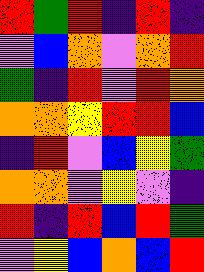[["red", "green", "red", "indigo", "red", "indigo"], ["violet", "blue", "orange", "violet", "orange", "red"], ["green", "indigo", "red", "violet", "red", "orange"], ["orange", "orange", "yellow", "red", "red", "blue"], ["indigo", "red", "violet", "blue", "yellow", "green"], ["orange", "orange", "violet", "yellow", "violet", "indigo"], ["red", "indigo", "red", "blue", "red", "green"], ["violet", "yellow", "blue", "orange", "blue", "red"]]